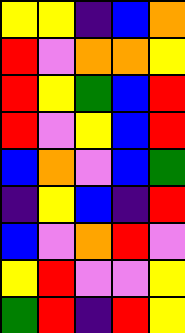[["yellow", "yellow", "indigo", "blue", "orange"], ["red", "violet", "orange", "orange", "yellow"], ["red", "yellow", "green", "blue", "red"], ["red", "violet", "yellow", "blue", "red"], ["blue", "orange", "violet", "blue", "green"], ["indigo", "yellow", "blue", "indigo", "red"], ["blue", "violet", "orange", "red", "violet"], ["yellow", "red", "violet", "violet", "yellow"], ["green", "red", "indigo", "red", "yellow"]]